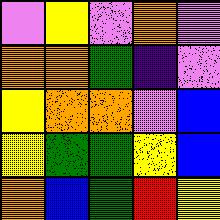[["violet", "yellow", "violet", "orange", "violet"], ["orange", "orange", "green", "indigo", "violet"], ["yellow", "orange", "orange", "violet", "blue"], ["yellow", "green", "green", "yellow", "blue"], ["orange", "blue", "green", "red", "yellow"]]